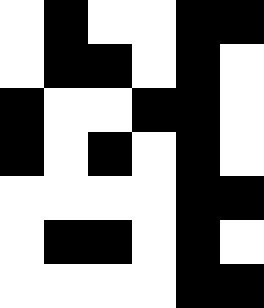[["white", "black", "white", "white", "black", "black"], ["white", "black", "black", "white", "black", "white"], ["black", "white", "white", "black", "black", "white"], ["black", "white", "black", "white", "black", "white"], ["white", "white", "white", "white", "black", "black"], ["white", "black", "black", "white", "black", "white"], ["white", "white", "white", "white", "black", "black"]]